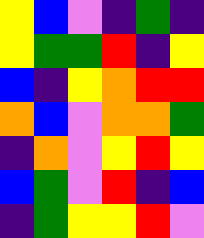[["yellow", "blue", "violet", "indigo", "green", "indigo"], ["yellow", "green", "green", "red", "indigo", "yellow"], ["blue", "indigo", "yellow", "orange", "red", "red"], ["orange", "blue", "violet", "orange", "orange", "green"], ["indigo", "orange", "violet", "yellow", "red", "yellow"], ["blue", "green", "violet", "red", "indigo", "blue"], ["indigo", "green", "yellow", "yellow", "red", "violet"]]